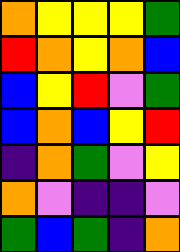[["orange", "yellow", "yellow", "yellow", "green"], ["red", "orange", "yellow", "orange", "blue"], ["blue", "yellow", "red", "violet", "green"], ["blue", "orange", "blue", "yellow", "red"], ["indigo", "orange", "green", "violet", "yellow"], ["orange", "violet", "indigo", "indigo", "violet"], ["green", "blue", "green", "indigo", "orange"]]